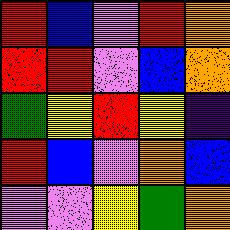[["red", "blue", "violet", "red", "orange"], ["red", "red", "violet", "blue", "orange"], ["green", "yellow", "red", "yellow", "indigo"], ["red", "blue", "violet", "orange", "blue"], ["violet", "violet", "yellow", "green", "orange"]]